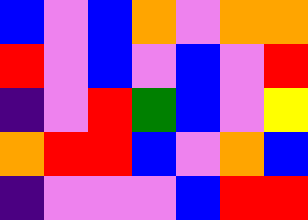[["blue", "violet", "blue", "orange", "violet", "orange", "orange"], ["red", "violet", "blue", "violet", "blue", "violet", "red"], ["indigo", "violet", "red", "green", "blue", "violet", "yellow"], ["orange", "red", "red", "blue", "violet", "orange", "blue"], ["indigo", "violet", "violet", "violet", "blue", "red", "red"]]